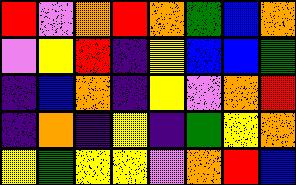[["red", "violet", "orange", "red", "orange", "green", "blue", "orange"], ["violet", "yellow", "red", "indigo", "yellow", "blue", "blue", "green"], ["indigo", "blue", "orange", "indigo", "yellow", "violet", "orange", "red"], ["indigo", "orange", "indigo", "yellow", "indigo", "green", "yellow", "orange"], ["yellow", "green", "yellow", "yellow", "violet", "orange", "red", "blue"]]